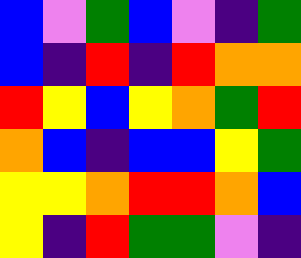[["blue", "violet", "green", "blue", "violet", "indigo", "green"], ["blue", "indigo", "red", "indigo", "red", "orange", "orange"], ["red", "yellow", "blue", "yellow", "orange", "green", "red"], ["orange", "blue", "indigo", "blue", "blue", "yellow", "green"], ["yellow", "yellow", "orange", "red", "red", "orange", "blue"], ["yellow", "indigo", "red", "green", "green", "violet", "indigo"]]